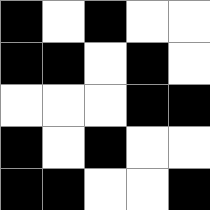[["black", "white", "black", "white", "white"], ["black", "black", "white", "black", "white"], ["white", "white", "white", "black", "black"], ["black", "white", "black", "white", "white"], ["black", "black", "white", "white", "black"]]